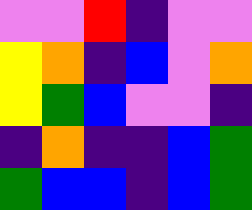[["violet", "violet", "red", "indigo", "violet", "violet"], ["yellow", "orange", "indigo", "blue", "violet", "orange"], ["yellow", "green", "blue", "violet", "violet", "indigo"], ["indigo", "orange", "indigo", "indigo", "blue", "green"], ["green", "blue", "blue", "indigo", "blue", "green"]]